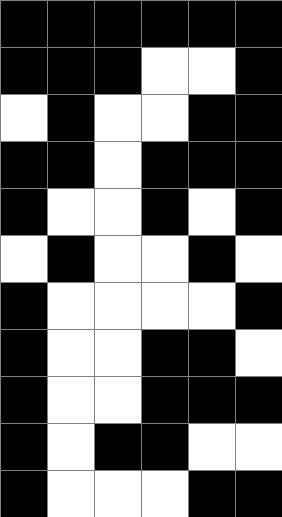[["black", "black", "black", "black", "black", "black"], ["black", "black", "black", "white", "white", "black"], ["white", "black", "white", "white", "black", "black"], ["black", "black", "white", "black", "black", "black"], ["black", "white", "white", "black", "white", "black"], ["white", "black", "white", "white", "black", "white"], ["black", "white", "white", "white", "white", "black"], ["black", "white", "white", "black", "black", "white"], ["black", "white", "white", "black", "black", "black"], ["black", "white", "black", "black", "white", "white"], ["black", "white", "white", "white", "black", "black"]]